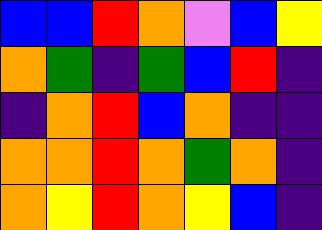[["blue", "blue", "red", "orange", "violet", "blue", "yellow"], ["orange", "green", "indigo", "green", "blue", "red", "indigo"], ["indigo", "orange", "red", "blue", "orange", "indigo", "indigo"], ["orange", "orange", "red", "orange", "green", "orange", "indigo"], ["orange", "yellow", "red", "orange", "yellow", "blue", "indigo"]]